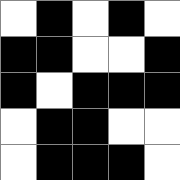[["white", "black", "white", "black", "white"], ["black", "black", "white", "white", "black"], ["black", "white", "black", "black", "black"], ["white", "black", "black", "white", "white"], ["white", "black", "black", "black", "white"]]